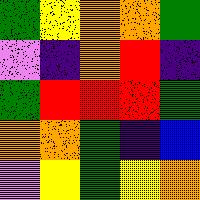[["green", "yellow", "orange", "orange", "green"], ["violet", "indigo", "orange", "red", "indigo"], ["green", "red", "red", "red", "green"], ["orange", "orange", "green", "indigo", "blue"], ["violet", "yellow", "green", "yellow", "orange"]]